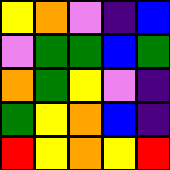[["yellow", "orange", "violet", "indigo", "blue"], ["violet", "green", "green", "blue", "green"], ["orange", "green", "yellow", "violet", "indigo"], ["green", "yellow", "orange", "blue", "indigo"], ["red", "yellow", "orange", "yellow", "red"]]